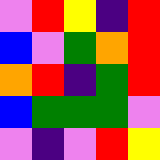[["violet", "red", "yellow", "indigo", "red"], ["blue", "violet", "green", "orange", "red"], ["orange", "red", "indigo", "green", "red"], ["blue", "green", "green", "green", "violet"], ["violet", "indigo", "violet", "red", "yellow"]]